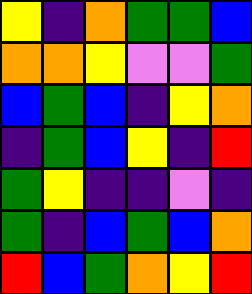[["yellow", "indigo", "orange", "green", "green", "blue"], ["orange", "orange", "yellow", "violet", "violet", "green"], ["blue", "green", "blue", "indigo", "yellow", "orange"], ["indigo", "green", "blue", "yellow", "indigo", "red"], ["green", "yellow", "indigo", "indigo", "violet", "indigo"], ["green", "indigo", "blue", "green", "blue", "orange"], ["red", "blue", "green", "orange", "yellow", "red"]]